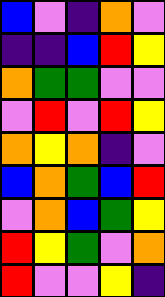[["blue", "violet", "indigo", "orange", "violet"], ["indigo", "indigo", "blue", "red", "yellow"], ["orange", "green", "green", "violet", "violet"], ["violet", "red", "violet", "red", "yellow"], ["orange", "yellow", "orange", "indigo", "violet"], ["blue", "orange", "green", "blue", "red"], ["violet", "orange", "blue", "green", "yellow"], ["red", "yellow", "green", "violet", "orange"], ["red", "violet", "violet", "yellow", "indigo"]]